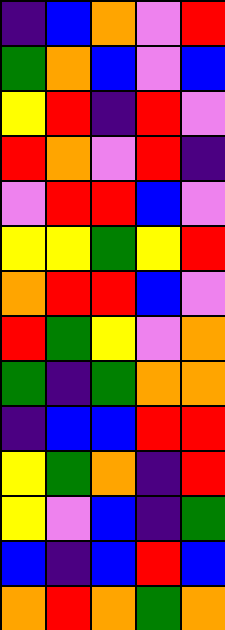[["indigo", "blue", "orange", "violet", "red"], ["green", "orange", "blue", "violet", "blue"], ["yellow", "red", "indigo", "red", "violet"], ["red", "orange", "violet", "red", "indigo"], ["violet", "red", "red", "blue", "violet"], ["yellow", "yellow", "green", "yellow", "red"], ["orange", "red", "red", "blue", "violet"], ["red", "green", "yellow", "violet", "orange"], ["green", "indigo", "green", "orange", "orange"], ["indigo", "blue", "blue", "red", "red"], ["yellow", "green", "orange", "indigo", "red"], ["yellow", "violet", "blue", "indigo", "green"], ["blue", "indigo", "blue", "red", "blue"], ["orange", "red", "orange", "green", "orange"]]